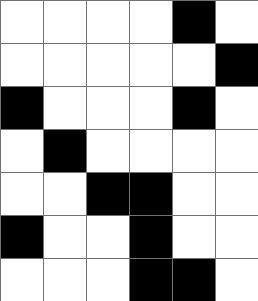[["white", "white", "white", "white", "black", "white"], ["white", "white", "white", "white", "white", "black"], ["black", "white", "white", "white", "black", "white"], ["white", "black", "white", "white", "white", "white"], ["white", "white", "black", "black", "white", "white"], ["black", "white", "white", "black", "white", "white"], ["white", "white", "white", "black", "black", "white"]]